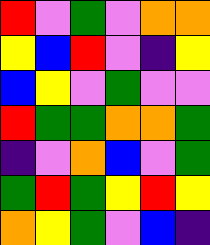[["red", "violet", "green", "violet", "orange", "orange"], ["yellow", "blue", "red", "violet", "indigo", "yellow"], ["blue", "yellow", "violet", "green", "violet", "violet"], ["red", "green", "green", "orange", "orange", "green"], ["indigo", "violet", "orange", "blue", "violet", "green"], ["green", "red", "green", "yellow", "red", "yellow"], ["orange", "yellow", "green", "violet", "blue", "indigo"]]